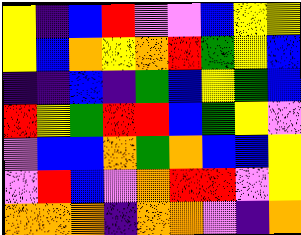[["yellow", "indigo", "blue", "red", "violet", "violet", "blue", "yellow", "yellow"], ["yellow", "blue", "orange", "yellow", "orange", "red", "green", "yellow", "blue"], ["indigo", "indigo", "blue", "indigo", "green", "blue", "yellow", "green", "blue"], ["red", "yellow", "green", "red", "red", "blue", "green", "yellow", "violet"], ["violet", "blue", "blue", "orange", "green", "orange", "blue", "blue", "yellow"], ["violet", "red", "blue", "violet", "orange", "red", "red", "violet", "yellow"], ["orange", "orange", "orange", "indigo", "orange", "orange", "violet", "indigo", "orange"]]